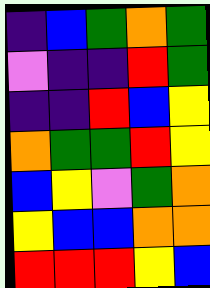[["indigo", "blue", "green", "orange", "green"], ["violet", "indigo", "indigo", "red", "green"], ["indigo", "indigo", "red", "blue", "yellow"], ["orange", "green", "green", "red", "yellow"], ["blue", "yellow", "violet", "green", "orange"], ["yellow", "blue", "blue", "orange", "orange"], ["red", "red", "red", "yellow", "blue"]]